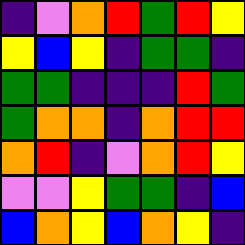[["indigo", "violet", "orange", "red", "green", "red", "yellow"], ["yellow", "blue", "yellow", "indigo", "green", "green", "indigo"], ["green", "green", "indigo", "indigo", "indigo", "red", "green"], ["green", "orange", "orange", "indigo", "orange", "red", "red"], ["orange", "red", "indigo", "violet", "orange", "red", "yellow"], ["violet", "violet", "yellow", "green", "green", "indigo", "blue"], ["blue", "orange", "yellow", "blue", "orange", "yellow", "indigo"]]